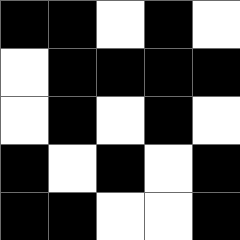[["black", "black", "white", "black", "white"], ["white", "black", "black", "black", "black"], ["white", "black", "white", "black", "white"], ["black", "white", "black", "white", "black"], ["black", "black", "white", "white", "black"]]